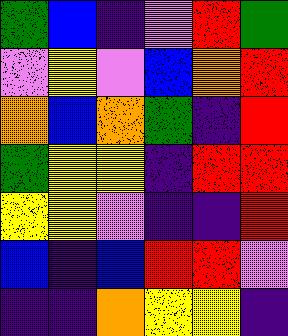[["green", "blue", "indigo", "violet", "red", "green"], ["violet", "yellow", "violet", "blue", "orange", "red"], ["orange", "blue", "orange", "green", "indigo", "red"], ["green", "yellow", "yellow", "indigo", "red", "red"], ["yellow", "yellow", "violet", "indigo", "indigo", "red"], ["blue", "indigo", "blue", "red", "red", "violet"], ["indigo", "indigo", "orange", "yellow", "yellow", "indigo"]]